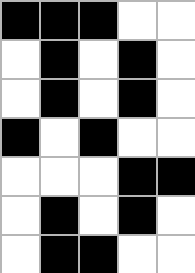[["black", "black", "black", "white", "white"], ["white", "black", "white", "black", "white"], ["white", "black", "white", "black", "white"], ["black", "white", "black", "white", "white"], ["white", "white", "white", "black", "black"], ["white", "black", "white", "black", "white"], ["white", "black", "black", "white", "white"]]